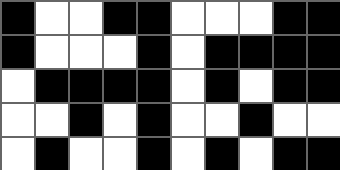[["black", "white", "white", "black", "black", "white", "white", "white", "black", "black"], ["black", "white", "white", "white", "black", "white", "black", "black", "black", "black"], ["white", "black", "black", "black", "black", "white", "black", "white", "black", "black"], ["white", "white", "black", "white", "black", "white", "white", "black", "white", "white"], ["white", "black", "white", "white", "black", "white", "black", "white", "black", "black"]]